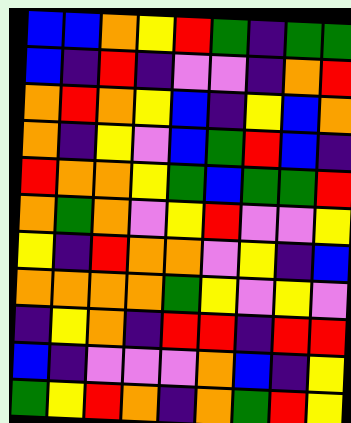[["blue", "blue", "orange", "yellow", "red", "green", "indigo", "green", "green"], ["blue", "indigo", "red", "indigo", "violet", "violet", "indigo", "orange", "red"], ["orange", "red", "orange", "yellow", "blue", "indigo", "yellow", "blue", "orange"], ["orange", "indigo", "yellow", "violet", "blue", "green", "red", "blue", "indigo"], ["red", "orange", "orange", "yellow", "green", "blue", "green", "green", "red"], ["orange", "green", "orange", "violet", "yellow", "red", "violet", "violet", "yellow"], ["yellow", "indigo", "red", "orange", "orange", "violet", "yellow", "indigo", "blue"], ["orange", "orange", "orange", "orange", "green", "yellow", "violet", "yellow", "violet"], ["indigo", "yellow", "orange", "indigo", "red", "red", "indigo", "red", "red"], ["blue", "indigo", "violet", "violet", "violet", "orange", "blue", "indigo", "yellow"], ["green", "yellow", "red", "orange", "indigo", "orange", "green", "red", "yellow"]]